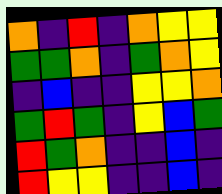[["orange", "indigo", "red", "indigo", "orange", "yellow", "yellow"], ["green", "green", "orange", "indigo", "green", "orange", "yellow"], ["indigo", "blue", "indigo", "indigo", "yellow", "yellow", "orange"], ["green", "red", "green", "indigo", "yellow", "blue", "green"], ["red", "green", "orange", "indigo", "indigo", "blue", "indigo"], ["red", "yellow", "yellow", "indigo", "indigo", "blue", "indigo"]]